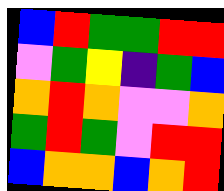[["blue", "red", "green", "green", "red", "red"], ["violet", "green", "yellow", "indigo", "green", "blue"], ["orange", "red", "orange", "violet", "violet", "orange"], ["green", "red", "green", "violet", "red", "red"], ["blue", "orange", "orange", "blue", "orange", "red"]]